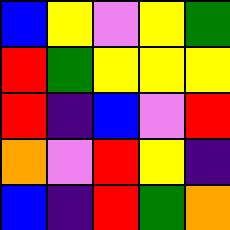[["blue", "yellow", "violet", "yellow", "green"], ["red", "green", "yellow", "yellow", "yellow"], ["red", "indigo", "blue", "violet", "red"], ["orange", "violet", "red", "yellow", "indigo"], ["blue", "indigo", "red", "green", "orange"]]